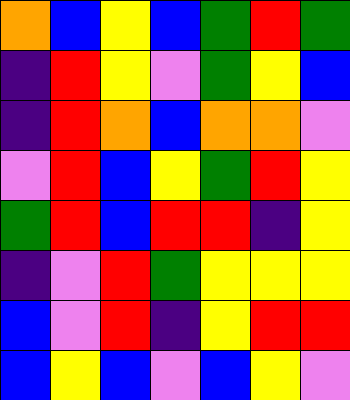[["orange", "blue", "yellow", "blue", "green", "red", "green"], ["indigo", "red", "yellow", "violet", "green", "yellow", "blue"], ["indigo", "red", "orange", "blue", "orange", "orange", "violet"], ["violet", "red", "blue", "yellow", "green", "red", "yellow"], ["green", "red", "blue", "red", "red", "indigo", "yellow"], ["indigo", "violet", "red", "green", "yellow", "yellow", "yellow"], ["blue", "violet", "red", "indigo", "yellow", "red", "red"], ["blue", "yellow", "blue", "violet", "blue", "yellow", "violet"]]